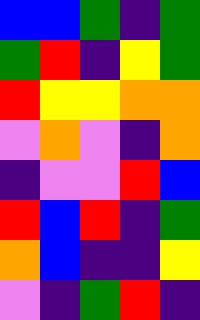[["blue", "blue", "green", "indigo", "green"], ["green", "red", "indigo", "yellow", "green"], ["red", "yellow", "yellow", "orange", "orange"], ["violet", "orange", "violet", "indigo", "orange"], ["indigo", "violet", "violet", "red", "blue"], ["red", "blue", "red", "indigo", "green"], ["orange", "blue", "indigo", "indigo", "yellow"], ["violet", "indigo", "green", "red", "indigo"]]